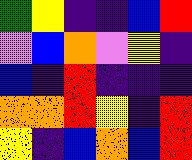[["green", "yellow", "indigo", "indigo", "blue", "red"], ["violet", "blue", "orange", "violet", "yellow", "indigo"], ["blue", "indigo", "red", "indigo", "indigo", "indigo"], ["orange", "orange", "red", "yellow", "indigo", "red"], ["yellow", "indigo", "blue", "orange", "blue", "red"]]